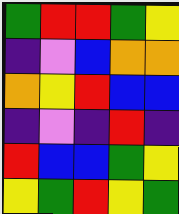[["green", "red", "red", "green", "yellow"], ["indigo", "violet", "blue", "orange", "orange"], ["orange", "yellow", "red", "blue", "blue"], ["indigo", "violet", "indigo", "red", "indigo"], ["red", "blue", "blue", "green", "yellow"], ["yellow", "green", "red", "yellow", "green"]]